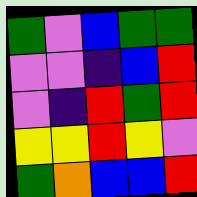[["green", "violet", "blue", "green", "green"], ["violet", "violet", "indigo", "blue", "red"], ["violet", "indigo", "red", "green", "red"], ["yellow", "yellow", "red", "yellow", "violet"], ["green", "orange", "blue", "blue", "red"]]